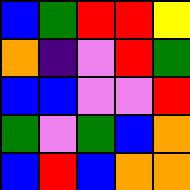[["blue", "green", "red", "red", "yellow"], ["orange", "indigo", "violet", "red", "green"], ["blue", "blue", "violet", "violet", "red"], ["green", "violet", "green", "blue", "orange"], ["blue", "red", "blue", "orange", "orange"]]